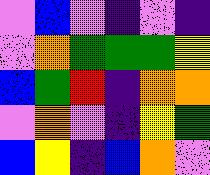[["violet", "blue", "violet", "indigo", "violet", "indigo"], ["violet", "orange", "green", "green", "green", "yellow"], ["blue", "green", "red", "indigo", "orange", "orange"], ["violet", "orange", "violet", "indigo", "yellow", "green"], ["blue", "yellow", "indigo", "blue", "orange", "violet"]]